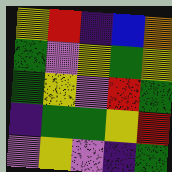[["yellow", "red", "indigo", "blue", "orange"], ["green", "violet", "yellow", "green", "yellow"], ["green", "yellow", "violet", "red", "green"], ["indigo", "green", "green", "yellow", "red"], ["violet", "yellow", "violet", "indigo", "green"]]